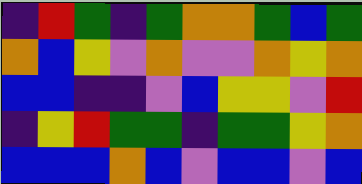[["indigo", "red", "green", "indigo", "green", "orange", "orange", "green", "blue", "green"], ["orange", "blue", "yellow", "violet", "orange", "violet", "violet", "orange", "yellow", "orange"], ["blue", "blue", "indigo", "indigo", "violet", "blue", "yellow", "yellow", "violet", "red"], ["indigo", "yellow", "red", "green", "green", "indigo", "green", "green", "yellow", "orange"], ["blue", "blue", "blue", "orange", "blue", "violet", "blue", "blue", "violet", "blue"]]